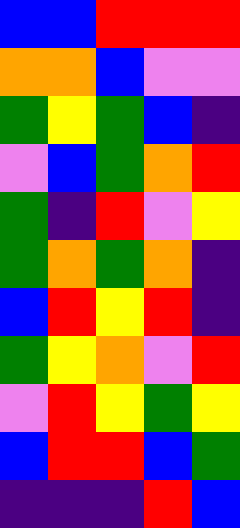[["blue", "blue", "red", "red", "red"], ["orange", "orange", "blue", "violet", "violet"], ["green", "yellow", "green", "blue", "indigo"], ["violet", "blue", "green", "orange", "red"], ["green", "indigo", "red", "violet", "yellow"], ["green", "orange", "green", "orange", "indigo"], ["blue", "red", "yellow", "red", "indigo"], ["green", "yellow", "orange", "violet", "red"], ["violet", "red", "yellow", "green", "yellow"], ["blue", "red", "red", "blue", "green"], ["indigo", "indigo", "indigo", "red", "blue"]]